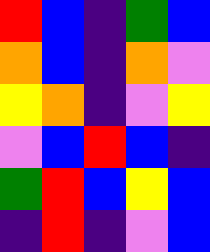[["red", "blue", "indigo", "green", "blue"], ["orange", "blue", "indigo", "orange", "violet"], ["yellow", "orange", "indigo", "violet", "yellow"], ["violet", "blue", "red", "blue", "indigo"], ["green", "red", "blue", "yellow", "blue"], ["indigo", "red", "indigo", "violet", "blue"]]